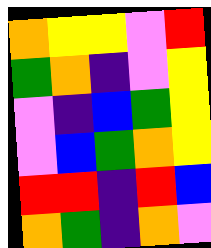[["orange", "yellow", "yellow", "violet", "red"], ["green", "orange", "indigo", "violet", "yellow"], ["violet", "indigo", "blue", "green", "yellow"], ["violet", "blue", "green", "orange", "yellow"], ["red", "red", "indigo", "red", "blue"], ["orange", "green", "indigo", "orange", "violet"]]